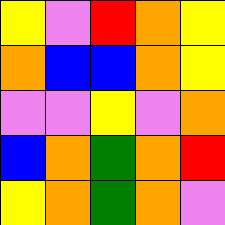[["yellow", "violet", "red", "orange", "yellow"], ["orange", "blue", "blue", "orange", "yellow"], ["violet", "violet", "yellow", "violet", "orange"], ["blue", "orange", "green", "orange", "red"], ["yellow", "orange", "green", "orange", "violet"]]